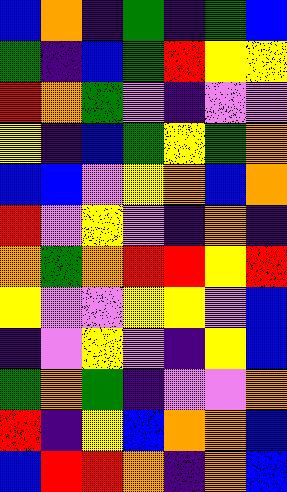[["blue", "orange", "indigo", "green", "indigo", "green", "blue"], ["green", "indigo", "blue", "green", "red", "yellow", "yellow"], ["red", "orange", "green", "violet", "indigo", "violet", "violet"], ["yellow", "indigo", "blue", "green", "yellow", "green", "orange"], ["blue", "blue", "violet", "yellow", "orange", "blue", "orange"], ["red", "violet", "yellow", "violet", "indigo", "orange", "indigo"], ["orange", "green", "orange", "red", "red", "yellow", "red"], ["yellow", "violet", "violet", "yellow", "yellow", "violet", "blue"], ["indigo", "violet", "yellow", "violet", "indigo", "yellow", "blue"], ["green", "orange", "green", "indigo", "violet", "violet", "orange"], ["red", "indigo", "yellow", "blue", "orange", "orange", "blue"], ["blue", "red", "red", "orange", "indigo", "orange", "blue"]]